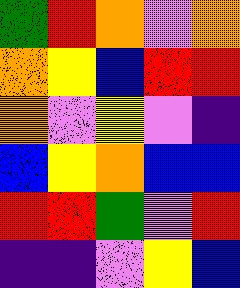[["green", "red", "orange", "violet", "orange"], ["orange", "yellow", "blue", "red", "red"], ["orange", "violet", "yellow", "violet", "indigo"], ["blue", "yellow", "orange", "blue", "blue"], ["red", "red", "green", "violet", "red"], ["indigo", "indigo", "violet", "yellow", "blue"]]